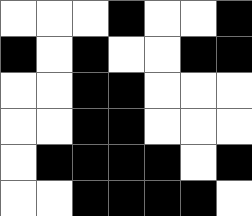[["white", "white", "white", "black", "white", "white", "black"], ["black", "white", "black", "white", "white", "black", "black"], ["white", "white", "black", "black", "white", "white", "white"], ["white", "white", "black", "black", "white", "white", "white"], ["white", "black", "black", "black", "black", "white", "black"], ["white", "white", "black", "black", "black", "black", "white"]]